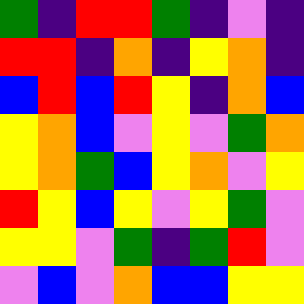[["green", "indigo", "red", "red", "green", "indigo", "violet", "indigo"], ["red", "red", "indigo", "orange", "indigo", "yellow", "orange", "indigo"], ["blue", "red", "blue", "red", "yellow", "indigo", "orange", "blue"], ["yellow", "orange", "blue", "violet", "yellow", "violet", "green", "orange"], ["yellow", "orange", "green", "blue", "yellow", "orange", "violet", "yellow"], ["red", "yellow", "blue", "yellow", "violet", "yellow", "green", "violet"], ["yellow", "yellow", "violet", "green", "indigo", "green", "red", "violet"], ["violet", "blue", "violet", "orange", "blue", "blue", "yellow", "yellow"]]